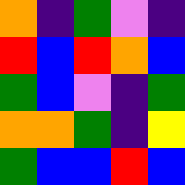[["orange", "indigo", "green", "violet", "indigo"], ["red", "blue", "red", "orange", "blue"], ["green", "blue", "violet", "indigo", "green"], ["orange", "orange", "green", "indigo", "yellow"], ["green", "blue", "blue", "red", "blue"]]